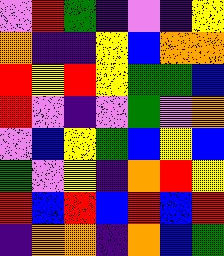[["violet", "red", "green", "indigo", "violet", "indigo", "yellow"], ["orange", "indigo", "indigo", "yellow", "blue", "orange", "orange"], ["red", "yellow", "red", "yellow", "green", "green", "blue"], ["red", "violet", "indigo", "violet", "green", "violet", "orange"], ["violet", "blue", "yellow", "green", "blue", "yellow", "blue"], ["green", "violet", "yellow", "indigo", "orange", "red", "yellow"], ["red", "blue", "red", "blue", "red", "blue", "red"], ["indigo", "orange", "orange", "indigo", "orange", "blue", "green"]]